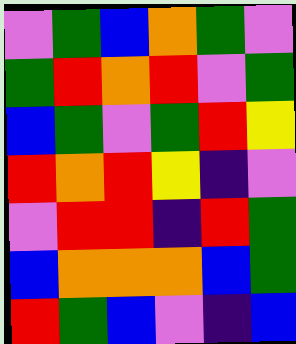[["violet", "green", "blue", "orange", "green", "violet"], ["green", "red", "orange", "red", "violet", "green"], ["blue", "green", "violet", "green", "red", "yellow"], ["red", "orange", "red", "yellow", "indigo", "violet"], ["violet", "red", "red", "indigo", "red", "green"], ["blue", "orange", "orange", "orange", "blue", "green"], ["red", "green", "blue", "violet", "indigo", "blue"]]